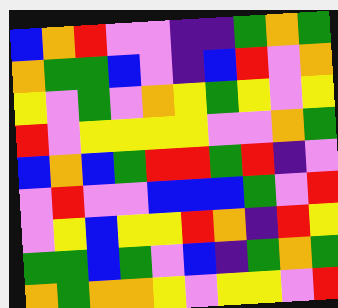[["blue", "orange", "red", "violet", "violet", "indigo", "indigo", "green", "orange", "green"], ["orange", "green", "green", "blue", "violet", "indigo", "blue", "red", "violet", "orange"], ["yellow", "violet", "green", "violet", "orange", "yellow", "green", "yellow", "violet", "yellow"], ["red", "violet", "yellow", "yellow", "yellow", "yellow", "violet", "violet", "orange", "green"], ["blue", "orange", "blue", "green", "red", "red", "green", "red", "indigo", "violet"], ["violet", "red", "violet", "violet", "blue", "blue", "blue", "green", "violet", "red"], ["violet", "yellow", "blue", "yellow", "yellow", "red", "orange", "indigo", "red", "yellow"], ["green", "green", "blue", "green", "violet", "blue", "indigo", "green", "orange", "green"], ["orange", "green", "orange", "orange", "yellow", "violet", "yellow", "yellow", "violet", "red"]]